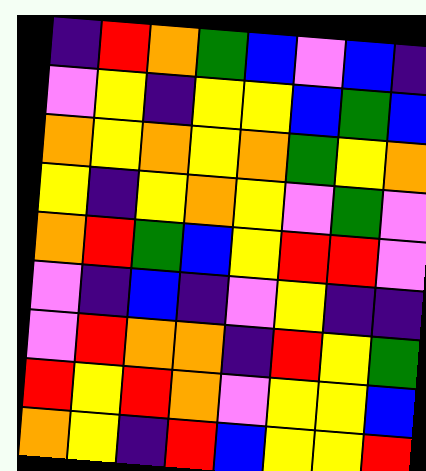[["indigo", "red", "orange", "green", "blue", "violet", "blue", "indigo"], ["violet", "yellow", "indigo", "yellow", "yellow", "blue", "green", "blue"], ["orange", "yellow", "orange", "yellow", "orange", "green", "yellow", "orange"], ["yellow", "indigo", "yellow", "orange", "yellow", "violet", "green", "violet"], ["orange", "red", "green", "blue", "yellow", "red", "red", "violet"], ["violet", "indigo", "blue", "indigo", "violet", "yellow", "indigo", "indigo"], ["violet", "red", "orange", "orange", "indigo", "red", "yellow", "green"], ["red", "yellow", "red", "orange", "violet", "yellow", "yellow", "blue"], ["orange", "yellow", "indigo", "red", "blue", "yellow", "yellow", "red"]]